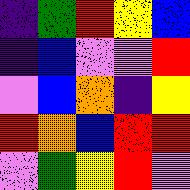[["indigo", "green", "red", "yellow", "blue"], ["indigo", "blue", "violet", "violet", "red"], ["violet", "blue", "orange", "indigo", "yellow"], ["red", "orange", "blue", "red", "red"], ["violet", "green", "yellow", "red", "violet"]]